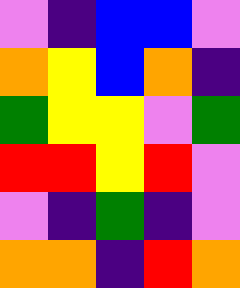[["violet", "indigo", "blue", "blue", "violet"], ["orange", "yellow", "blue", "orange", "indigo"], ["green", "yellow", "yellow", "violet", "green"], ["red", "red", "yellow", "red", "violet"], ["violet", "indigo", "green", "indigo", "violet"], ["orange", "orange", "indigo", "red", "orange"]]